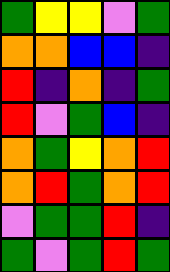[["green", "yellow", "yellow", "violet", "green"], ["orange", "orange", "blue", "blue", "indigo"], ["red", "indigo", "orange", "indigo", "green"], ["red", "violet", "green", "blue", "indigo"], ["orange", "green", "yellow", "orange", "red"], ["orange", "red", "green", "orange", "red"], ["violet", "green", "green", "red", "indigo"], ["green", "violet", "green", "red", "green"]]